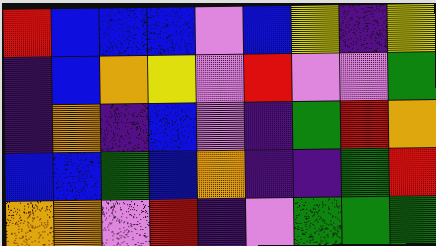[["red", "blue", "blue", "blue", "violet", "blue", "yellow", "indigo", "yellow"], ["indigo", "blue", "orange", "yellow", "violet", "red", "violet", "violet", "green"], ["indigo", "orange", "indigo", "blue", "violet", "indigo", "green", "red", "orange"], ["blue", "blue", "green", "blue", "orange", "indigo", "indigo", "green", "red"], ["orange", "orange", "violet", "red", "indigo", "violet", "green", "green", "green"]]